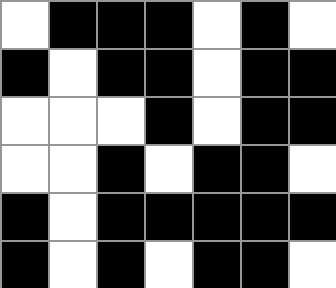[["white", "black", "black", "black", "white", "black", "white"], ["black", "white", "black", "black", "white", "black", "black"], ["white", "white", "white", "black", "white", "black", "black"], ["white", "white", "black", "white", "black", "black", "white"], ["black", "white", "black", "black", "black", "black", "black"], ["black", "white", "black", "white", "black", "black", "white"]]